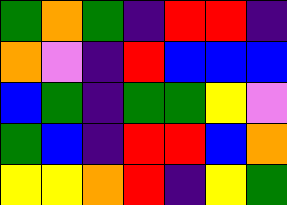[["green", "orange", "green", "indigo", "red", "red", "indigo"], ["orange", "violet", "indigo", "red", "blue", "blue", "blue"], ["blue", "green", "indigo", "green", "green", "yellow", "violet"], ["green", "blue", "indigo", "red", "red", "blue", "orange"], ["yellow", "yellow", "orange", "red", "indigo", "yellow", "green"]]